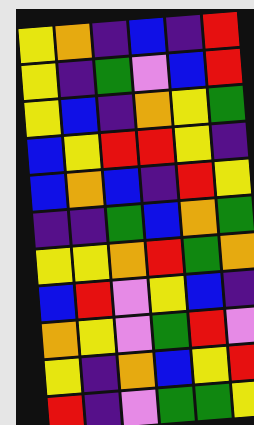[["yellow", "orange", "indigo", "blue", "indigo", "red"], ["yellow", "indigo", "green", "violet", "blue", "red"], ["yellow", "blue", "indigo", "orange", "yellow", "green"], ["blue", "yellow", "red", "red", "yellow", "indigo"], ["blue", "orange", "blue", "indigo", "red", "yellow"], ["indigo", "indigo", "green", "blue", "orange", "green"], ["yellow", "yellow", "orange", "red", "green", "orange"], ["blue", "red", "violet", "yellow", "blue", "indigo"], ["orange", "yellow", "violet", "green", "red", "violet"], ["yellow", "indigo", "orange", "blue", "yellow", "red"], ["red", "indigo", "violet", "green", "green", "yellow"]]